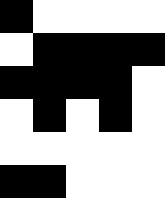[["black", "white", "white", "white", "white"], ["white", "black", "black", "black", "black"], ["black", "black", "black", "black", "white"], ["white", "black", "white", "black", "white"], ["white", "white", "white", "white", "white"], ["black", "black", "white", "white", "white"]]